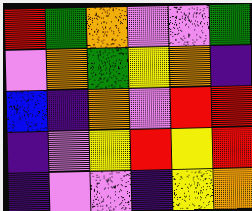[["red", "green", "orange", "violet", "violet", "green"], ["violet", "orange", "green", "yellow", "orange", "indigo"], ["blue", "indigo", "orange", "violet", "red", "red"], ["indigo", "violet", "yellow", "red", "yellow", "red"], ["indigo", "violet", "violet", "indigo", "yellow", "orange"]]